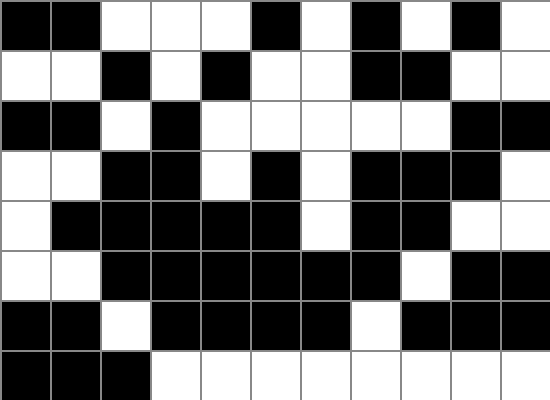[["black", "black", "white", "white", "white", "black", "white", "black", "white", "black", "white"], ["white", "white", "black", "white", "black", "white", "white", "black", "black", "white", "white"], ["black", "black", "white", "black", "white", "white", "white", "white", "white", "black", "black"], ["white", "white", "black", "black", "white", "black", "white", "black", "black", "black", "white"], ["white", "black", "black", "black", "black", "black", "white", "black", "black", "white", "white"], ["white", "white", "black", "black", "black", "black", "black", "black", "white", "black", "black"], ["black", "black", "white", "black", "black", "black", "black", "white", "black", "black", "black"], ["black", "black", "black", "white", "white", "white", "white", "white", "white", "white", "white"]]